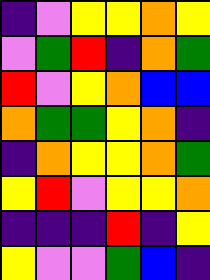[["indigo", "violet", "yellow", "yellow", "orange", "yellow"], ["violet", "green", "red", "indigo", "orange", "green"], ["red", "violet", "yellow", "orange", "blue", "blue"], ["orange", "green", "green", "yellow", "orange", "indigo"], ["indigo", "orange", "yellow", "yellow", "orange", "green"], ["yellow", "red", "violet", "yellow", "yellow", "orange"], ["indigo", "indigo", "indigo", "red", "indigo", "yellow"], ["yellow", "violet", "violet", "green", "blue", "indigo"]]